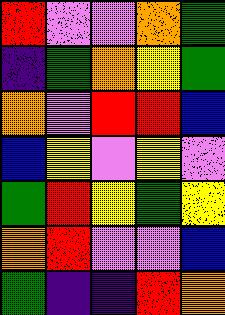[["red", "violet", "violet", "orange", "green"], ["indigo", "green", "orange", "yellow", "green"], ["orange", "violet", "red", "red", "blue"], ["blue", "yellow", "violet", "yellow", "violet"], ["green", "red", "yellow", "green", "yellow"], ["orange", "red", "violet", "violet", "blue"], ["green", "indigo", "indigo", "red", "orange"]]